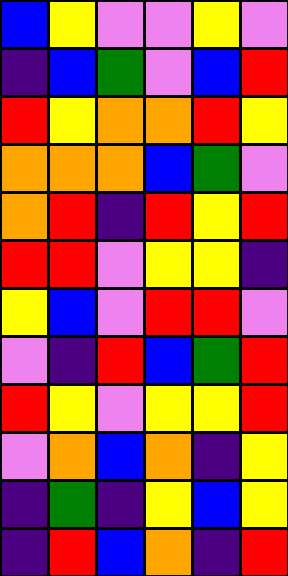[["blue", "yellow", "violet", "violet", "yellow", "violet"], ["indigo", "blue", "green", "violet", "blue", "red"], ["red", "yellow", "orange", "orange", "red", "yellow"], ["orange", "orange", "orange", "blue", "green", "violet"], ["orange", "red", "indigo", "red", "yellow", "red"], ["red", "red", "violet", "yellow", "yellow", "indigo"], ["yellow", "blue", "violet", "red", "red", "violet"], ["violet", "indigo", "red", "blue", "green", "red"], ["red", "yellow", "violet", "yellow", "yellow", "red"], ["violet", "orange", "blue", "orange", "indigo", "yellow"], ["indigo", "green", "indigo", "yellow", "blue", "yellow"], ["indigo", "red", "blue", "orange", "indigo", "red"]]